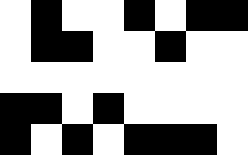[["white", "black", "white", "white", "black", "white", "black", "black"], ["white", "black", "black", "white", "white", "black", "white", "white"], ["white", "white", "white", "white", "white", "white", "white", "white"], ["black", "black", "white", "black", "white", "white", "white", "white"], ["black", "white", "black", "white", "black", "black", "black", "white"]]